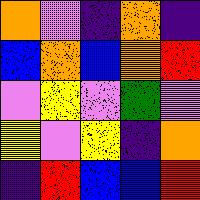[["orange", "violet", "indigo", "orange", "indigo"], ["blue", "orange", "blue", "orange", "red"], ["violet", "yellow", "violet", "green", "violet"], ["yellow", "violet", "yellow", "indigo", "orange"], ["indigo", "red", "blue", "blue", "red"]]